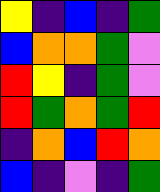[["yellow", "indigo", "blue", "indigo", "green"], ["blue", "orange", "orange", "green", "violet"], ["red", "yellow", "indigo", "green", "violet"], ["red", "green", "orange", "green", "red"], ["indigo", "orange", "blue", "red", "orange"], ["blue", "indigo", "violet", "indigo", "green"]]